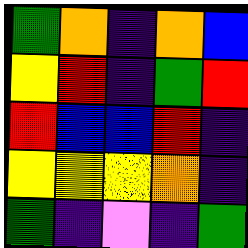[["green", "orange", "indigo", "orange", "blue"], ["yellow", "red", "indigo", "green", "red"], ["red", "blue", "blue", "red", "indigo"], ["yellow", "yellow", "yellow", "orange", "indigo"], ["green", "indigo", "violet", "indigo", "green"]]